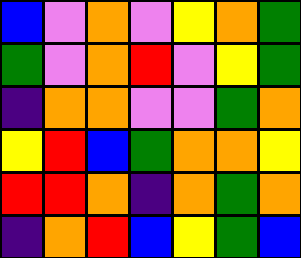[["blue", "violet", "orange", "violet", "yellow", "orange", "green"], ["green", "violet", "orange", "red", "violet", "yellow", "green"], ["indigo", "orange", "orange", "violet", "violet", "green", "orange"], ["yellow", "red", "blue", "green", "orange", "orange", "yellow"], ["red", "red", "orange", "indigo", "orange", "green", "orange"], ["indigo", "orange", "red", "blue", "yellow", "green", "blue"]]